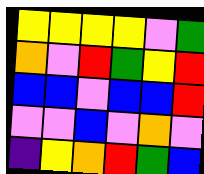[["yellow", "yellow", "yellow", "yellow", "violet", "green"], ["orange", "violet", "red", "green", "yellow", "red"], ["blue", "blue", "violet", "blue", "blue", "red"], ["violet", "violet", "blue", "violet", "orange", "violet"], ["indigo", "yellow", "orange", "red", "green", "blue"]]